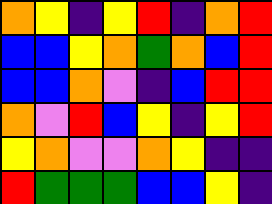[["orange", "yellow", "indigo", "yellow", "red", "indigo", "orange", "red"], ["blue", "blue", "yellow", "orange", "green", "orange", "blue", "red"], ["blue", "blue", "orange", "violet", "indigo", "blue", "red", "red"], ["orange", "violet", "red", "blue", "yellow", "indigo", "yellow", "red"], ["yellow", "orange", "violet", "violet", "orange", "yellow", "indigo", "indigo"], ["red", "green", "green", "green", "blue", "blue", "yellow", "indigo"]]